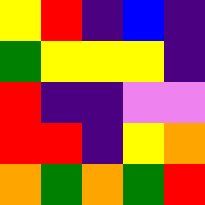[["yellow", "red", "indigo", "blue", "indigo"], ["green", "yellow", "yellow", "yellow", "indigo"], ["red", "indigo", "indigo", "violet", "violet"], ["red", "red", "indigo", "yellow", "orange"], ["orange", "green", "orange", "green", "red"]]